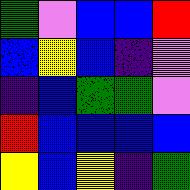[["green", "violet", "blue", "blue", "red"], ["blue", "yellow", "blue", "indigo", "violet"], ["indigo", "blue", "green", "green", "violet"], ["red", "blue", "blue", "blue", "blue"], ["yellow", "blue", "yellow", "indigo", "green"]]